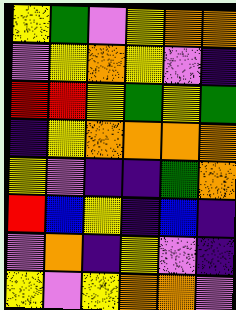[["yellow", "green", "violet", "yellow", "orange", "orange"], ["violet", "yellow", "orange", "yellow", "violet", "indigo"], ["red", "red", "yellow", "green", "yellow", "green"], ["indigo", "yellow", "orange", "orange", "orange", "orange"], ["yellow", "violet", "indigo", "indigo", "green", "orange"], ["red", "blue", "yellow", "indigo", "blue", "indigo"], ["violet", "orange", "indigo", "yellow", "violet", "indigo"], ["yellow", "violet", "yellow", "orange", "orange", "violet"]]